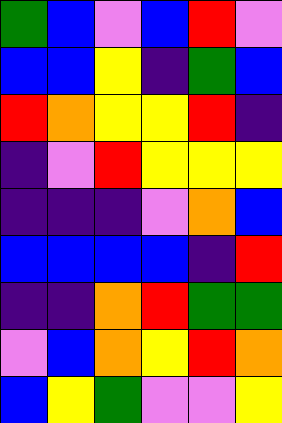[["green", "blue", "violet", "blue", "red", "violet"], ["blue", "blue", "yellow", "indigo", "green", "blue"], ["red", "orange", "yellow", "yellow", "red", "indigo"], ["indigo", "violet", "red", "yellow", "yellow", "yellow"], ["indigo", "indigo", "indigo", "violet", "orange", "blue"], ["blue", "blue", "blue", "blue", "indigo", "red"], ["indigo", "indigo", "orange", "red", "green", "green"], ["violet", "blue", "orange", "yellow", "red", "orange"], ["blue", "yellow", "green", "violet", "violet", "yellow"]]